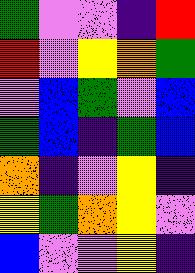[["green", "violet", "violet", "indigo", "red"], ["red", "violet", "yellow", "orange", "green"], ["violet", "blue", "green", "violet", "blue"], ["green", "blue", "indigo", "green", "blue"], ["orange", "indigo", "violet", "yellow", "indigo"], ["yellow", "green", "orange", "yellow", "violet"], ["blue", "violet", "violet", "yellow", "indigo"]]